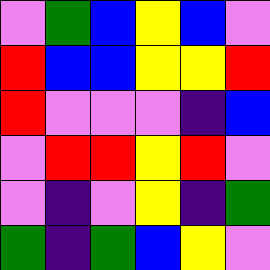[["violet", "green", "blue", "yellow", "blue", "violet"], ["red", "blue", "blue", "yellow", "yellow", "red"], ["red", "violet", "violet", "violet", "indigo", "blue"], ["violet", "red", "red", "yellow", "red", "violet"], ["violet", "indigo", "violet", "yellow", "indigo", "green"], ["green", "indigo", "green", "blue", "yellow", "violet"]]